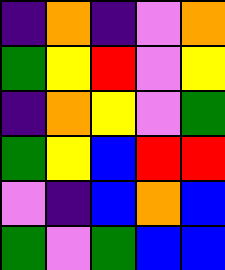[["indigo", "orange", "indigo", "violet", "orange"], ["green", "yellow", "red", "violet", "yellow"], ["indigo", "orange", "yellow", "violet", "green"], ["green", "yellow", "blue", "red", "red"], ["violet", "indigo", "blue", "orange", "blue"], ["green", "violet", "green", "blue", "blue"]]